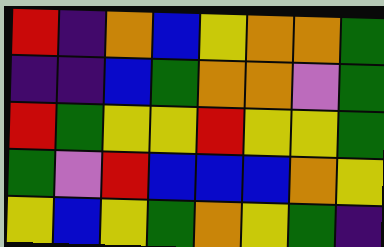[["red", "indigo", "orange", "blue", "yellow", "orange", "orange", "green"], ["indigo", "indigo", "blue", "green", "orange", "orange", "violet", "green"], ["red", "green", "yellow", "yellow", "red", "yellow", "yellow", "green"], ["green", "violet", "red", "blue", "blue", "blue", "orange", "yellow"], ["yellow", "blue", "yellow", "green", "orange", "yellow", "green", "indigo"]]